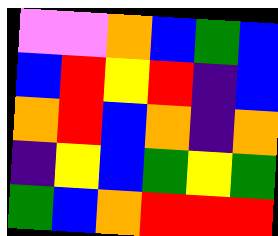[["violet", "violet", "orange", "blue", "green", "blue"], ["blue", "red", "yellow", "red", "indigo", "blue"], ["orange", "red", "blue", "orange", "indigo", "orange"], ["indigo", "yellow", "blue", "green", "yellow", "green"], ["green", "blue", "orange", "red", "red", "red"]]